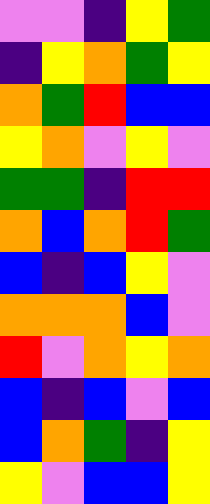[["violet", "violet", "indigo", "yellow", "green"], ["indigo", "yellow", "orange", "green", "yellow"], ["orange", "green", "red", "blue", "blue"], ["yellow", "orange", "violet", "yellow", "violet"], ["green", "green", "indigo", "red", "red"], ["orange", "blue", "orange", "red", "green"], ["blue", "indigo", "blue", "yellow", "violet"], ["orange", "orange", "orange", "blue", "violet"], ["red", "violet", "orange", "yellow", "orange"], ["blue", "indigo", "blue", "violet", "blue"], ["blue", "orange", "green", "indigo", "yellow"], ["yellow", "violet", "blue", "blue", "yellow"]]